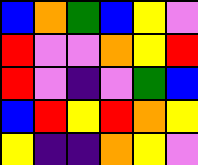[["blue", "orange", "green", "blue", "yellow", "violet"], ["red", "violet", "violet", "orange", "yellow", "red"], ["red", "violet", "indigo", "violet", "green", "blue"], ["blue", "red", "yellow", "red", "orange", "yellow"], ["yellow", "indigo", "indigo", "orange", "yellow", "violet"]]